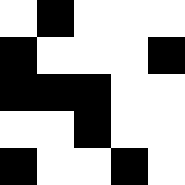[["white", "black", "white", "white", "white"], ["black", "white", "white", "white", "black"], ["black", "black", "black", "white", "white"], ["white", "white", "black", "white", "white"], ["black", "white", "white", "black", "white"]]